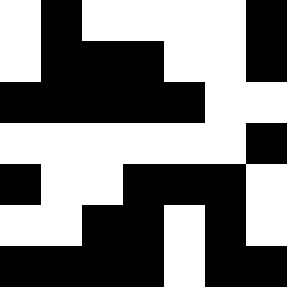[["white", "black", "white", "white", "white", "white", "black"], ["white", "black", "black", "black", "white", "white", "black"], ["black", "black", "black", "black", "black", "white", "white"], ["white", "white", "white", "white", "white", "white", "black"], ["black", "white", "white", "black", "black", "black", "white"], ["white", "white", "black", "black", "white", "black", "white"], ["black", "black", "black", "black", "white", "black", "black"]]